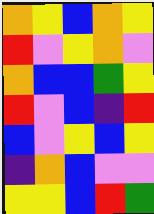[["orange", "yellow", "blue", "orange", "yellow"], ["red", "violet", "yellow", "orange", "violet"], ["orange", "blue", "blue", "green", "yellow"], ["red", "violet", "blue", "indigo", "red"], ["blue", "violet", "yellow", "blue", "yellow"], ["indigo", "orange", "blue", "violet", "violet"], ["yellow", "yellow", "blue", "red", "green"]]